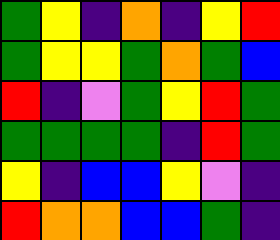[["green", "yellow", "indigo", "orange", "indigo", "yellow", "red"], ["green", "yellow", "yellow", "green", "orange", "green", "blue"], ["red", "indigo", "violet", "green", "yellow", "red", "green"], ["green", "green", "green", "green", "indigo", "red", "green"], ["yellow", "indigo", "blue", "blue", "yellow", "violet", "indigo"], ["red", "orange", "orange", "blue", "blue", "green", "indigo"]]